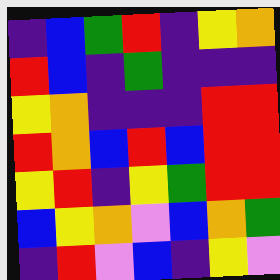[["indigo", "blue", "green", "red", "indigo", "yellow", "orange"], ["red", "blue", "indigo", "green", "indigo", "indigo", "indigo"], ["yellow", "orange", "indigo", "indigo", "indigo", "red", "red"], ["red", "orange", "blue", "red", "blue", "red", "red"], ["yellow", "red", "indigo", "yellow", "green", "red", "red"], ["blue", "yellow", "orange", "violet", "blue", "orange", "green"], ["indigo", "red", "violet", "blue", "indigo", "yellow", "violet"]]